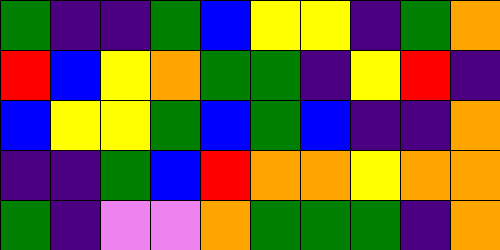[["green", "indigo", "indigo", "green", "blue", "yellow", "yellow", "indigo", "green", "orange"], ["red", "blue", "yellow", "orange", "green", "green", "indigo", "yellow", "red", "indigo"], ["blue", "yellow", "yellow", "green", "blue", "green", "blue", "indigo", "indigo", "orange"], ["indigo", "indigo", "green", "blue", "red", "orange", "orange", "yellow", "orange", "orange"], ["green", "indigo", "violet", "violet", "orange", "green", "green", "green", "indigo", "orange"]]